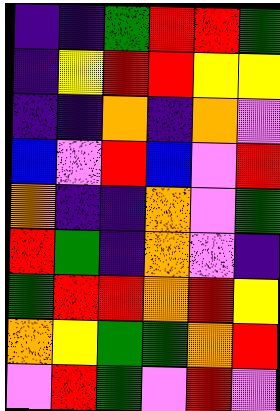[["indigo", "indigo", "green", "red", "red", "green"], ["indigo", "yellow", "red", "red", "yellow", "yellow"], ["indigo", "indigo", "orange", "indigo", "orange", "violet"], ["blue", "violet", "red", "blue", "violet", "red"], ["orange", "indigo", "indigo", "orange", "violet", "green"], ["red", "green", "indigo", "orange", "violet", "indigo"], ["green", "red", "red", "orange", "red", "yellow"], ["orange", "yellow", "green", "green", "orange", "red"], ["violet", "red", "green", "violet", "red", "violet"]]